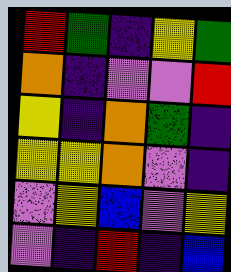[["red", "green", "indigo", "yellow", "green"], ["orange", "indigo", "violet", "violet", "red"], ["yellow", "indigo", "orange", "green", "indigo"], ["yellow", "yellow", "orange", "violet", "indigo"], ["violet", "yellow", "blue", "violet", "yellow"], ["violet", "indigo", "red", "indigo", "blue"]]